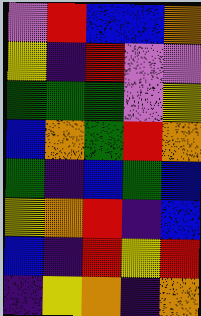[["violet", "red", "blue", "blue", "orange"], ["yellow", "indigo", "red", "violet", "violet"], ["green", "green", "green", "violet", "yellow"], ["blue", "orange", "green", "red", "orange"], ["green", "indigo", "blue", "green", "blue"], ["yellow", "orange", "red", "indigo", "blue"], ["blue", "indigo", "red", "yellow", "red"], ["indigo", "yellow", "orange", "indigo", "orange"]]